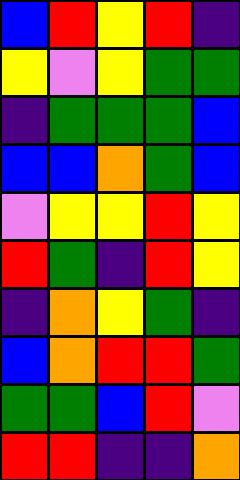[["blue", "red", "yellow", "red", "indigo"], ["yellow", "violet", "yellow", "green", "green"], ["indigo", "green", "green", "green", "blue"], ["blue", "blue", "orange", "green", "blue"], ["violet", "yellow", "yellow", "red", "yellow"], ["red", "green", "indigo", "red", "yellow"], ["indigo", "orange", "yellow", "green", "indigo"], ["blue", "orange", "red", "red", "green"], ["green", "green", "blue", "red", "violet"], ["red", "red", "indigo", "indigo", "orange"]]